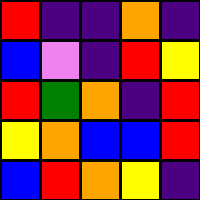[["red", "indigo", "indigo", "orange", "indigo"], ["blue", "violet", "indigo", "red", "yellow"], ["red", "green", "orange", "indigo", "red"], ["yellow", "orange", "blue", "blue", "red"], ["blue", "red", "orange", "yellow", "indigo"]]